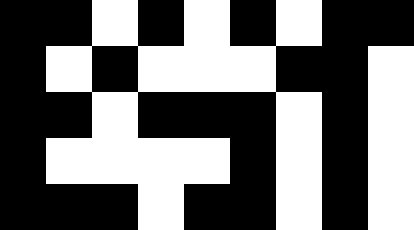[["black", "black", "white", "black", "white", "black", "white", "black", "black"], ["black", "white", "black", "white", "white", "white", "black", "black", "white"], ["black", "black", "white", "black", "black", "black", "white", "black", "white"], ["black", "white", "white", "white", "white", "black", "white", "black", "white"], ["black", "black", "black", "white", "black", "black", "white", "black", "white"]]